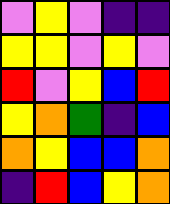[["violet", "yellow", "violet", "indigo", "indigo"], ["yellow", "yellow", "violet", "yellow", "violet"], ["red", "violet", "yellow", "blue", "red"], ["yellow", "orange", "green", "indigo", "blue"], ["orange", "yellow", "blue", "blue", "orange"], ["indigo", "red", "blue", "yellow", "orange"]]